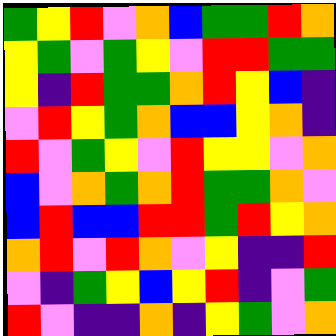[["green", "yellow", "red", "violet", "orange", "blue", "green", "green", "red", "orange"], ["yellow", "green", "violet", "green", "yellow", "violet", "red", "red", "green", "green"], ["yellow", "indigo", "red", "green", "green", "orange", "red", "yellow", "blue", "indigo"], ["violet", "red", "yellow", "green", "orange", "blue", "blue", "yellow", "orange", "indigo"], ["red", "violet", "green", "yellow", "violet", "red", "yellow", "yellow", "violet", "orange"], ["blue", "violet", "orange", "green", "orange", "red", "green", "green", "orange", "violet"], ["blue", "red", "blue", "blue", "red", "red", "green", "red", "yellow", "orange"], ["orange", "red", "violet", "red", "orange", "violet", "yellow", "indigo", "indigo", "red"], ["violet", "indigo", "green", "yellow", "blue", "yellow", "red", "indigo", "violet", "green"], ["red", "violet", "indigo", "indigo", "orange", "indigo", "yellow", "green", "violet", "orange"]]